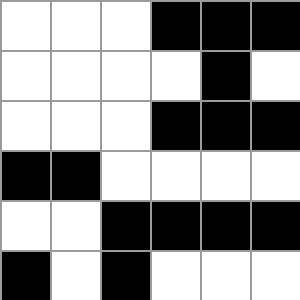[["white", "white", "white", "black", "black", "black"], ["white", "white", "white", "white", "black", "white"], ["white", "white", "white", "black", "black", "black"], ["black", "black", "white", "white", "white", "white"], ["white", "white", "black", "black", "black", "black"], ["black", "white", "black", "white", "white", "white"]]